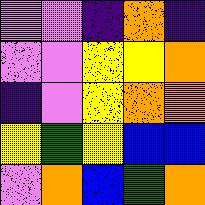[["violet", "violet", "indigo", "orange", "indigo"], ["violet", "violet", "yellow", "yellow", "orange"], ["indigo", "violet", "yellow", "orange", "orange"], ["yellow", "green", "yellow", "blue", "blue"], ["violet", "orange", "blue", "green", "orange"]]